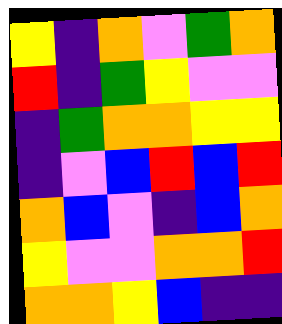[["yellow", "indigo", "orange", "violet", "green", "orange"], ["red", "indigo", "green", "yellow", "violet", "violet"], ["indigo", "green", "orange", "orange", "yellow", "yellow"], ["indigo", "violet", "blue", "red", "blue", "red"], ["orange", "blue", "violet", "indigo", "blue", "orange"], ["yellow", "violet", "violet", "orange", "orange", "red"], ["orange", "orange", "yellow", "blue", "indigo", "indigo"]]